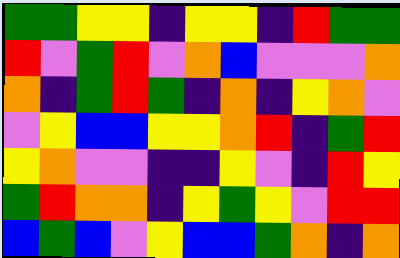[["green", "green", "yellow", "yellow", "indigo", "yellow", "yellow", "indigo", "red", "green", "green"], ["red", "violet", "green", "red", "violet", "orange", "blue", "violet", "violet", "violet", "orange"], ["orange", "indigo", "green", "red", "green", "indigo", "orange", "indigo", "yellow", "orange", "violet"], ["violet", "yellow", "blue", "blue", "yellow", "yellow", "orange", "red", "indigo", "green", "red"], ["yellow", "orange", "violet", "violet", "indigo", "indigo", "yellow", "violet", "indigo", "red", "yellow"], ["green", "red", "orange", "orange", "indigo", "yellow", "green", "yellow", "violet", "red", "red"], ["blue", "green", "blue", "violet", "yellow", "blue", "blue", "green", "orange", "indigo", "orange"]]